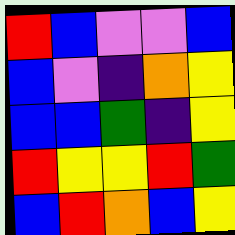[["red", "blue", "violet", "violet", "blue"], ["blue", "violet", "indigo", "orange", "yellow"], ["blue", "blue", "green", "indigo", "yellow"], ["red", "yellow", "yellow", "red", "green"], ["blue", "red", "orange", "blue", "yellow"]]